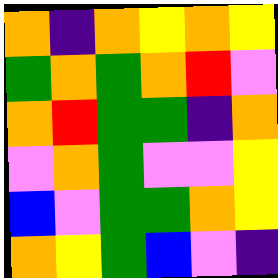[["orange", "indigo", "orange", "yellow", "orange", "yellow"], ["green", "orange", "green", "orange", "red", "violet"], ["orange", "red", "green", "green", "indigo", "orange"], ["violet", "orange", "green", "violet", "violet", "yellow"], ["blue", "violet", "green", "green", "orange", "yellow"], ["orange", "yellow", "green", "blue", "violet", "indigo"]]